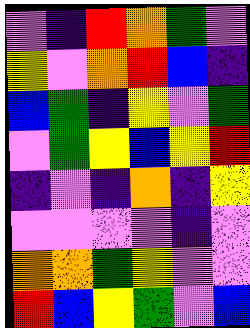[["violet", "indigo", "red", "orange", "green", "violet"], ["yellow", "violet", "orange", "red", "blue", "indigo"], ["blue", "green", "indigo", "yellow", "violet", "green"], ["violet", "green", "yellow", "blue", "yellow", "red"], ["indigo", "violet", "indigo", "orange", "indigo", "yellow"], ["violet", "violet", "violet", "violet", "indigo", "violet"], ["orange", "orange", "green", "yellow", "violet", "violet"], ["red", "blue", "yellow", "green", "violet", "blue"]]